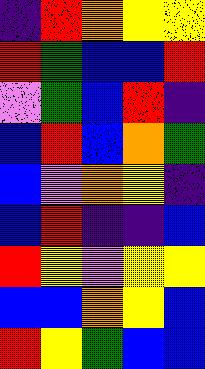[["indigo", "red", "orange", "yellow", "yellow"], ["red", "green", "blue", "blue", "red"], ["violet", "green", "blue", "red", "indigo"], ["blue", "red", "blue", "orange", "green"], ["blue", "violet", "orange", "yellow", "indigo"], ["blue", "red", "indigo", "indigo", "blue"], ["red", "yellow", "violet", "yellow", "yellow"], ["blue", "blue", "orange", "yellow", "blue"], ["red", "yellow", "green", "blue", "blue"]]